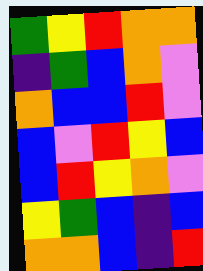[["green", "yellow", "red", "orange", "orange"], ["indigo", "green", "blue", "orange", "violet"], ["orange", "blue", "blue", "red", "violet"], ["blue", "violet", "red", "yellow", "blue"], ["blue", "red", "yellow", "orange", "violet"], ["yellow", "green", "blue", "indigo", "blue"], ["orange", "orange", "blue", "indigo", "red"]]